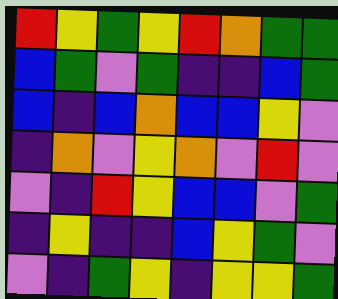[["red", "yellow", "green", "yellow", "red", "orange", "green", "green"], ["blue", "green", "violet", "green", "indigo", "indigo", "blue", "green"], ["blue", "indigo", "blue", "orange", "blue", "blue", "yellow", "violet"], ["indigo", "orange", "violet", "yellow", "orange", "violet", "red", "violet"], ["violet", "indigo", "red", "yellow", "blue", "blue", "violet", "green"], ["indigo", "yellow", "indigo", "indigo", "blue", "yellow", "green", "violet"], ["violet", "indigo", "green", "yellow", "indigo", "yellow", "yellow", "green"]]